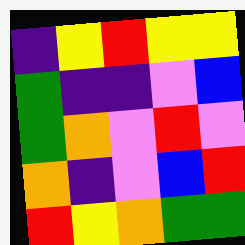[["indigo", "yellow", "red", "yellow", "yellow"], ["green", "indigo", "indigo", "violet", "blue"], ["green", "orange", "violet", "red", "violet"], ["orange", "indigo", "violet", "blue", "red"], ["red", "yellow", "orange", "green", "green"]]